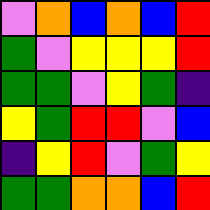[["violet", "orange", "blue", "orange", "blue", "red"], ["green", "violet", "yellow", "yellow", "yellow", "red"], ["green", "green", "violet", "yellow", "green", "indigo"], ["yellow", "green", "red", "red", "violet", "blue"], ["indigo", "yellow", "red", "violet", "green", "yellow"], ["green", "green", "orange", "orange", "blue", "red"]]